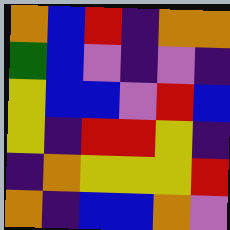[["orange", "blue", "red", "indigo", "orange", "orange"], ["green", "blue", "violet", "indigo", "violet", "indigo"], ["yellow", "blue", "blue", "violet", "red", "blue"], ["yellow", "indigo", "red", "red", "yellow", "indigo"], ["indigo", "orange", "yellow", "yellow", "yellow", "red"], ["orange", "indigo", "blue", "blue", "orange", "violet"]]